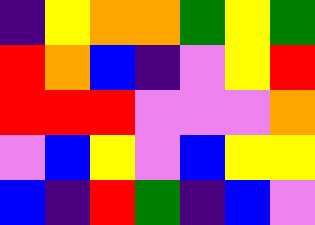[["indigo", "yellow", "orange", "orange", "green", "yellow", "green"], ["red", "orange", "blue", "indigo", "violet", "yellow", "red"], ["red", "red", "red", "violet", "violet", "violet", "orange"], ["violet", "blue", "yellow", "violet", "blue", "yellow", "yellow"], ["blue", "indigo", "red", "green", "indigo", "blue", "violet"]]